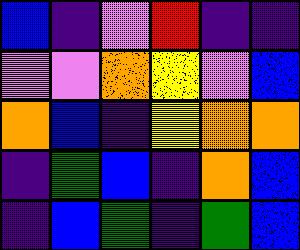[["blue", "indigo", "violet", "red", "indigo", "indigo"], ["violet", "violet", "orange", "yellow", "violet", "blue"], ["orange", "blue", "indigo", "yellow", "orange", "orange"], ["indigo", "green", "blue", "indigo", "orange", "blue"], ["indigo", "blue", "green", "indigo", "green", "blue"]]